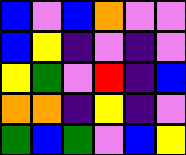[["blue", "violet", "blue", "orange", "violet", "violet"], ["blue", "yellow", "indigo", "violet", "indigo", "violet"], ["yellow", "green", "violet", "red", "indigo", "blue"], ["orange", "orange", "indigo", "yellow", "indigo", "violet"], ["green", "blue", "green", "violet", "blue", "yellow"]]